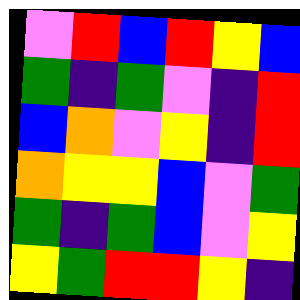[["violet", "red", "blue", "red", "yellow", "blue"], ["green", "indigo", "green", "violet", "indigo", "red"], ["blue", "orange", "violet", "yellow", "indigo", "red"], ["orange", "yellow", "yellow", "blue", "violet", "green"], ["green", "indigo", "green", "blue", "violet", "yellow"], ["yellow", "green", "red", "red", "yellow", "indigo"]]